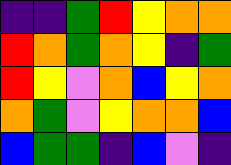[["indigo", "indigo", "green", "red", "yellow", "orange", "orange"], ["red", "orange", "green", "orange", "yellow", "indigo", "green"], ["red", "yellow", "violet", "orange", "blue", "yellow", "orange"], ["orange", "green", "violet", "yellow", "orange", "orange", "blue"], ["blue", "green", "green", "indigo", "blue", "violet", "indigo"]]